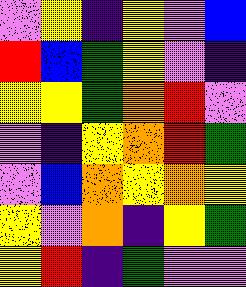[["violet", "yellow", "indigo", "yellow", "violet", "blue"], ["red", "blue", "green", "yellow", "violet", "indigo"], ["yellow", "yellow", "green", "orange", "red", "violet"], ["violet", "indigo", "yellow", "orange", "red", "green"], ["violet", "blue", "orange", "yellow", "orange", "yellow"], ["yellow", "violet", "orange", "indigo", "yellow", "green"], ["yellow", "red", "indigo", "green", "violet", "violet"]]